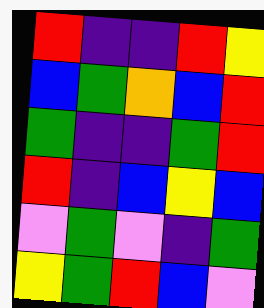[["red", "indigo", "indigo", "red", "yellow"], ["blue", "green", "orange", "blue", "red"], ["green", "indigo", "indigo", "green", "red"], ["red", "indigo", "blue", "yellow", "blue"], ["violet", "green", "violet", "indigo", "green"], ["yellow", "green", "red", "blue", "violet"]]